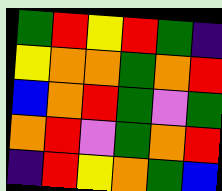[["green", "red", "yellow", "red", "green", "indigo"], ["yellow", "orange", "orange", "green", "orange", "red"], ["blue", "orange", "red", "green", "violet", "green"], ["orange", "red", "violet", "green", "orange", "red"], ["indigo", "red", "yellow", "orange", "green", "blue"]]